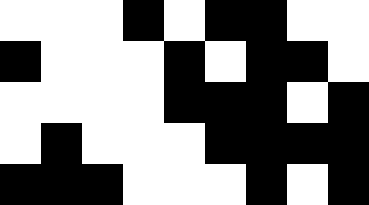[["white", "white", "white", "black", "white", "black", "black", "white", "white"], ["black", "white", "white", "white", "black", "white", "black", "black", "white"], ["white", "white", "white", "white", "black", "black", "black", "white", "black"], ["white", "black", "white", "white", "white", "black", "black", "black", "black"], ["black", "black", "black", "white", "white", "white", "black", "white", "black"]]